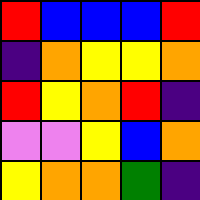[["red", "blue", "blue", "blue", "red"], ["indigo", "orange", "yellow", "yellow", "orange"], ["red", "yellow", "orange", "red", "indigo"], ["violet", "violet", "yellow", "blue", "orange"], ["yellow", "orange", "orange", "green", "indigo"]]